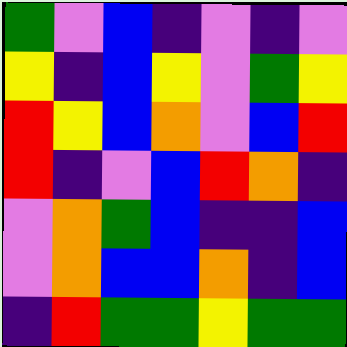[["green", "violet", "blue", "indigo", "violet", "indigo", "violet"], ["yellow", "indigo", "blue", "yellow", "violet", "green", "yellow"], ["red", "yellow", "blue", "orange", "violet", "blue", "red"], ["red", "indigo", "violet", "blue", "red", "orange", "indigo"], ["violet", "orange", "green", "blue", "indigo", "indigo", "blue"], ["violet", "orange", "blue", "blue", "orange", "indigo", "blue"], ["indigo", "red", "green", "green", "yellow", "green", "green"]]